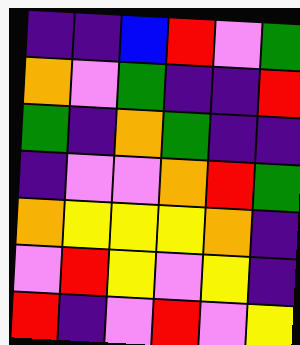[["indigo", "indigo", "blue", "red", "violet", "green"], ["orange", "violet", "green", "indigo", "indigo", "red"], ["green", "indigo", "orange", "green", "indigo", "indigo"], ["indigo", "violet", "violet", "orange", "red", "green"], ["orange", "yellow", "yellow", "yellow", "orange", "indigo"], ["violet", "red", "yellow", "violet", "yellow", "indigo"], ["red", "indigo", "violet", "red", "violet", "yellow"]]